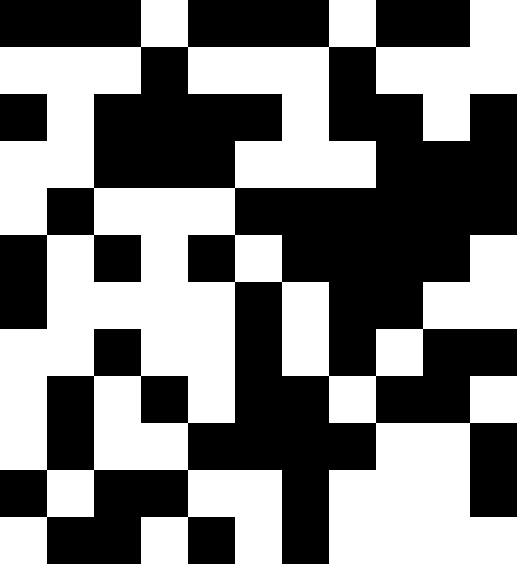[["black", "black", "black", "white", "black", "black", "black", "white", "black", "black", "white"], ["white", "white", "white", "black", "white", "white", "white", "black", "white", "white", "white"], ["black", "white", "black", "black", "black", "black", "white", "black", "black", "white", "black"], ["white", "white", "black", "black", "black", "white", "white", "white", "black", "black", "black"], ["white", "black", "white", "white", "white", "black", "black", "black", "black", "black", "black"], ["black", "white", "black", "white", "black", "white", "black", "black", "black", "black", "white"], ["black", "white", "white", "white", "white", "black", "white", "black", "black", "white", "white"], ["white", "white", "black", "white", "white", "black", "white", "black", "white", "black", "black"], ["white", "black", "white", "black", "white", "black", "black", "white", "black", "black", "white"], ["white", "black", "white", "white", "black", "black", "black", "black", "white", "white", "black"], ["black", "white", "black", "black", "white", "white", "black", "white", "white", "white", "black"], ["white", "black", "black", "white", "black", "white", "black", "white", "white", "white", "white"]]